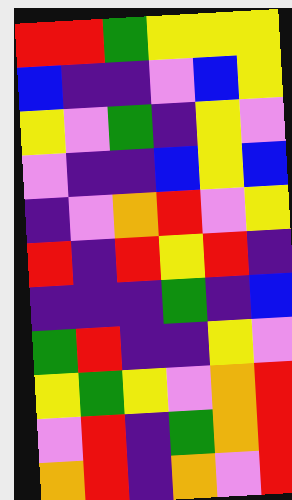[["red", "red", "green", "yellow", "yellow", "yellow"], ["blue", "indigo", "indigo", "violet", "blue", "yellow"], ["yellow", "violet", "green", "indigo", "yellow", "violet"], ["violet", "indigo", "indigo", "blue", "yellow", "blue"], ["indigo", "violet", "orange", "red", "violet", "yellow"], ["red", "indigo", "red", "yellow", "red", "indigo"], ["indigo", "indigo", "indigo", "green", "indigo", "blue"], ["green", "red", "indigo", "indigo", "yellow", "violet"], ["yellow", "green", "yellow", "violet", "orange", "red"], ["violet", "red", "indigo", "green", "orange", "red"], ["orange", "red", "indigo", "orange", "violet", "red"]]